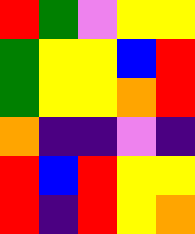[["red", "green", "violet", "yellow", "yellow"], ["green", "yellow", "yellow", "blue", "red"], ["green", "yellow", "yellow", "orange", "red"], ["orange", "indigo", "indigo", "violet", "indigo"], ["red", "blue", "red", "yellow", "yellow"], ["red", "indigo", "red", "yellow", "orange"]]